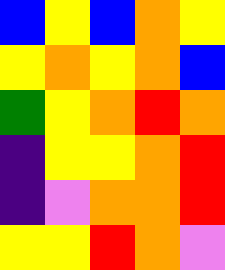[["blue", "yellow", "blue", "orange", "yellow"], ["yellow", "orange", "yellow", "orange", "blue"], ["green", "yellow", "orange", "red", "orange"], ["indigo", "yellow", "yellow", "orange", "red"], ["indigo", "violet", "orange", "orange", "red"], ["yellow", "yellow", "red", "orange", "violet"]]